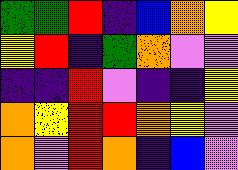[["green", "green", "red", "indigo", "blue", "orange", "yellow"], ["yellow", "red", "indigo", "green", "orange", "violet", "violet"], ["indigo", "indigo", "red", "violet", "indigo", "indigo", "yellow"], ["orange", "yellow", "red", "red", "orange", "yellow", "violet"], ["orange", "violet", "red", "orange", "indigo", "blue", "violet"]]